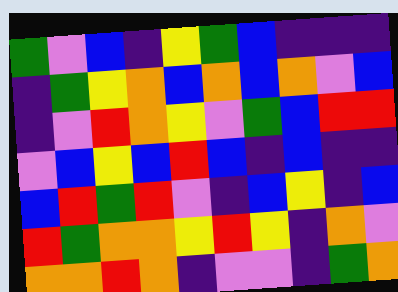[["green", "violet", "blue", "indigo", "yellow", "green", "blue", "indigo", "indigo", "indigo"], ["indigo", "green", "yellow", "orange", "blue", "orange", "blue", "orange", "violet", "blue"], ["indigo", "violet", "red", "orange", "yellow", "violet", "green", "blue", "red", "red"], ["violet", "blue", "yellow", "blue", "red", "blue", "indigo", "blue", "indigo", "indigo"], ["blue", "red", "green", "red", "violet", "indigo", "blue", "yellow", "indigo", "blue"], ["red", "green", "orange", "orange", "yellow", "red", "yellow", "indigo", "orange", "violet"], ["orange", "orange", "red", "orange", "indigo", "violet", "violet", "indigo", "green", "orange"]]